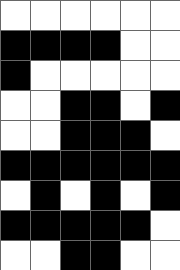[["white", "white", "white", "white", "white", "white"], ["black", "black", "black", "black", "white", "white"], ["black", "white", "white", "white", "white", "white"], ["white", "white", "black", "black", "white", "black"], ["white", "white", "black", "black", "black", "white"], ["black", "black", "black", "black", "black", "black"], ["white", "black", "white", "black", "white", "black"], ["black", "black", "black", "black", "black", "white"], ["white", "white", "black", "black", "white", "white"]]